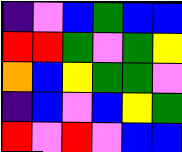[["indigo", "violet", "blue", "green", "blue", "blue"], ["red", "red", "green", "violet", "green", "yellow"], ["orange", "blue", "yellow", "green", "green", "violet"], ["indigo", "blue", "violet", "blue", "yellow", "green"], ["red", "violet", "red", "violet", "blue", "blue"]]